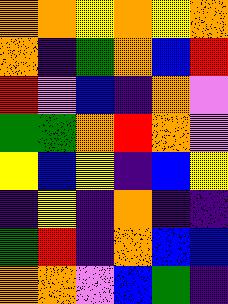[["orange", "orange", "yellow", "orange", "yellow", "orange"], ["orange", "indigo", "green", "orange", "blue", "red"], ["red", "violet", "blue", "indigo", "orange", "violet"], ["green", "green", "orange", "red", "orange", "violet"], ["yellow", "blue", "yellow", "indigo", "blue", "yellow"], ["indigo", "yellow", "indigo", "orange", "indigo", "indigo"], ["green", "red", "indigo", "orange", "blue", "blue"], ["orange", "orange", "violet", "blue", "green", "indigo"]]